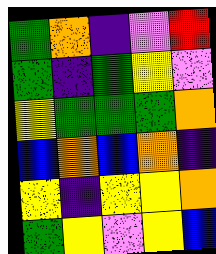[["green", "orange", "indigo", "violet", "red"], ["green", "indigo", "green", "yellow", "violet"], ["yellow", "green", "green", "green", "orange"], ["blue", "orange", "blue", "orange", "indigo"], ["yellow", "indigo", "yellow", "yellow", "orange"], ["green", "yellow", "violet", "yellow", "blue"]]